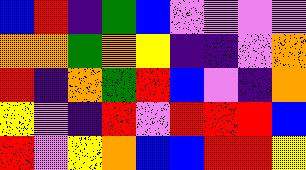[["blue", "red", "indigo", "green", "blue", "violet", "violet", "violet", "violet"], ["orange", "orange", "green", "orange", "yellow", "indigo", "indigo", "violet", "orange"], ["red", "indigo", "orange", "green", "red", "blue", "violet", "indigo", "orange"], ["yellow", "violet", "indigo", "red", "violet", "red", "red", "red", "blue"], ["red", "violet", "yellow", "orange", "blue", "blue", "red", "red", "yellow"]]